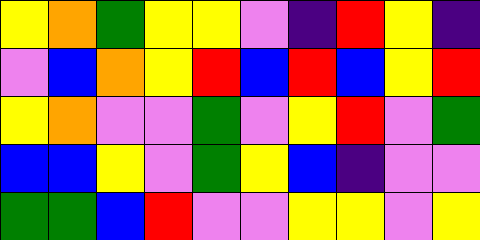[["yellow", "orange", "green", "yellow", "yellow", "violet", "indigo", "red", "yellow", "indigo"], ["violet", "blue", "orange", "yellow", "red", "blue", "red", "blue", "yellow", "red"], ["yellow", "orange", "violet", "violet", "green", "violet", "yellow", "red", "violet", "green"], ["blue", "blue", "yellow", "violet", "green", "yellow", "blue", "indigo", "violet", "violet"], ["green", "green", "blue", "red", "violet", "violet", "yellow", "yellow", "violet", "yellow"]]